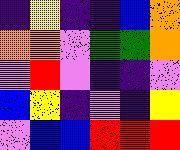[["indigo", "yellow", "indigo", "indigo", "blue", "orange"], ["orange", "orange", "violet", "green", "green", "orange"], ["violet", "red", "violet", "indigo", "indigo", "violet"], ["blue", "yellow", "indigo", "violet", "indigo", "yellow"], ["violet", "blue", "blue", "red", "red", "red"]]